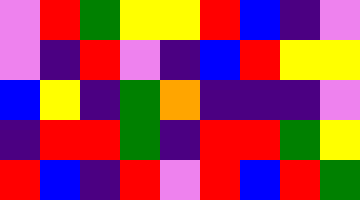[["violet", "red", "green", "yellow", "yellow", "red", "blue", "indigo", "violet"], ["violet", "indigo", "red", "violet", "indigo", "blue", "red", "yellow", "yellow"], ["blue", "yellow", "indigo", "green", "orange", "indigo", "indigo", "indigo", "violet"], ["indigo", "red", "red", "green", "indigo", "red", "red", "green", "yellow"], ["red", "blue", "indigo", "red", "violet", "red", "blue", "red", "green"]]